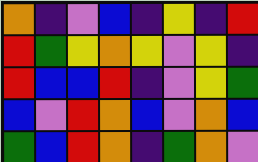[["orange", "indigo", "violet", "blue", "indigo", "yellow", "indigo", "red"], ["red", "green", "yellow", "orange", "yellow", "violet", "yellow", "indigo"], ["red", "blue", "blue", "red", "indigo", "violet", "yellow", "green"], ["blue", "violet", "red", "orange", "blue", "violet", "orange", "blue"], ["green", "blue", "red", "orange", "indigo", "green", "orange", "violet"]]